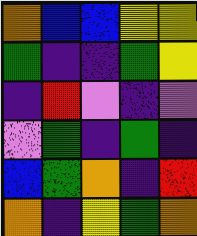[["orange", "blue", "blue", "yellow", "yellow"], ["green", "indigo", "indigo", "green", "yellow"], ["indigo", "red", "violet", "indigo", "violet"], ["violet", "green", "indigo", "green", "indigo"], ["blue", "green", "orange", "indigo", "red"], ["orange", "indigo", "yellow", "green", "orange"]]